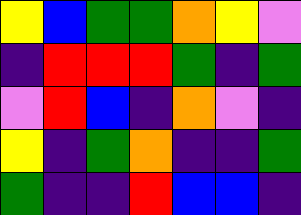[["yellow", "blue", "green", "green", "orange", "yellow", "violet"], ["indigo", "red", "red", "red", "green", "indigo", "green"], ["violet", "red", "blue", "indigo", "orange", "violet", "indigo"], ["yellow", "indigo", "green", "orange", "indigo", "indigo", "green"], ["green", "indigo", "indigo", "red", "blue", "blue", "indigo"]]